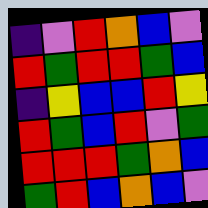[["indigo", "violet", "red", "orange", "blue", "violet"], ["red", "green", "red", "red", "green", "blue"], ["indigo", "yellow", "blue", "blue", "red", "yellow"], ["red", "green", "blue", "red", "violet", "green"], ["red", "red", "red", "green", "orange", "blue"], ["green", "red", "blue", "orange", "blue", "violet"]]